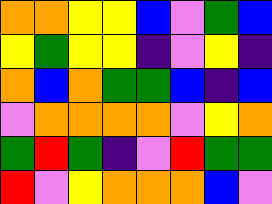[["orange", "orange", "yellow", "yellow", "blue", "violet", "green", "blue"], ["yellow", "green", "yellow", "yellow", "indigo", "violet", "yellow", "indigo"], ["orange", "blue", "orange", "green", "green", "blue", "indigo", "blue"], ["violet", "orange", "orange", "orange", "orange", "violet", "yellow", "orange"], ["green", "red", "green", "indigo", "violet", "red", "green", "green"], ["red", "violet", "yellow", "orange", "orange", "orange", "blue", "violet"]]